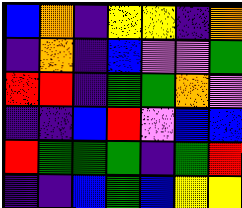[["blue", "orange", "indigo", "yellow", "yellow", "indigo", "orange"], ["indigo", "orange", "indigo", "blue", "violet", "violet", "green"], ["red", "red", "indigo", "green", "green", "orange", "violet"], ["indigo", "indigo", "blue", "red", "violet", "blue", "blue"], ["red", "green", "green", "green", "indigo", "green", "red"], ["indigo", "indigo", "blue", "green", "blue", "yellow", "yellow"]]